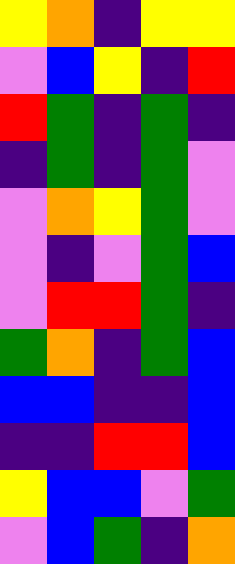[["yellow", "orange", "indigo", "yellow", "yellow"], ["violet", "blue", "yellow", "indigo", "red"], ["red", "green", "indigo", "green", "indigo"], ["indigo", "green", "indigo", "green", "violet"], ["violet", "orange", "yellow", "green", "violet"], ["violet", "indigo", "violet", "green", "blue"], ["violet", "red", "red", "green", "indigo"], ["green", "orange", "indigo", "green", "blue"], ["blue", "blue", "indigo", "indigo", "blue"], ["indigo", "indigo", "red", "red", "blue"], ["yellow", "blue", "blue", "violet", "green"], ["violet", "blue", "green", "indigo", "orange"]]